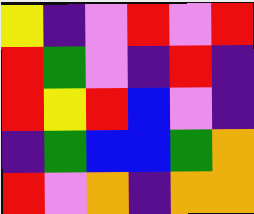[["yellow", "indigo", "violet", "red", "violet", "red"], ["red", "green", "violet", "indigo", "red", "indigo"], ["red", "yellow", "red", "blue", "violet", "indigo"], ["indigo", "green", "blue", "blue", "green", "orange"], ["red", "violet", "orange", "indigo", "orange", "orange"]]